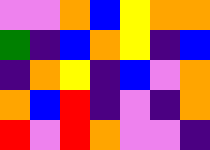[["violet", "violet", "orange", "blue", "yellow", "orange", "orange"], ["green", "indigo", "blue", "orange", "yellow", "indigo", "blue"], ["indigo", "orange", "yellow", "indigo", "blue", "violet", "orange"], ["orange", "blue", "red", "indigo", "violet", "indigo", "orange"], ["red", "violet", "red", "orange", "violet", "violet", "indigo"]]